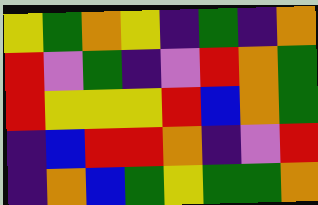[["yellow", "green", "orange", "yellow", "indigo", "green", "indigo", "orange"], ["red", "violet", "green", "indigo", "violet", "red", "orange", "green"], ["red", "yellow", "yellow", "yellow", "red", "blue", "orange", "green"], ["indigo", "blue", "red", "red", "orange", "indigo", "violet", "red"], ["indigo", "orange", "blue", "green", "yellow", "green", "green", "orange"]]